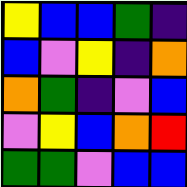[["yellow", "blue", "blue", "green", "indigo"], ["blue", "violet", "yellow", "indigo", "orange"], ["orange", "green", "indigo", "violet", "blue"], ["violet", "yellow", "blue", "orange", "red"], ["green", "green", "violet", "blue", "blue"]]